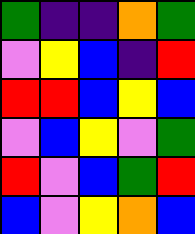[["green", "indigo", "indigo", "orange", "green"], ["violet", "yellow", "blue", "indigo", "red"], ["red", "red", "blue", "yellow", "blue"], ["violet", "blue", "yellow", "violet", "green"], ["red", "violet", "blue", "green", "red"], ["blue", "violet", "yellow", "orange", "blue"]]